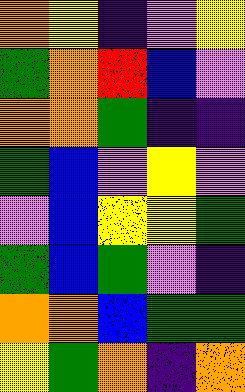[["orange", "yellow", "indigo", "violet", "yellow"], ["green", "orange", "red", "blue", "violet"], ["orange", "orange", "green", "indigo", "indigo"], ["green", "blue", "violet", "yellow", "violet"], ["violet", "blue", "yellow", "yellow", "green"], ["green", "blue", "green", "violet", "indigo"], ["orange", "orange", "blue", "green", "green"], ["yellow", "green", "orange", "indigo", "orange"]]